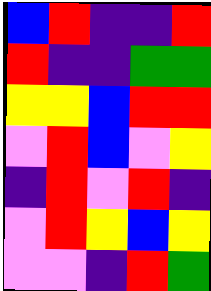[["blue", "red", "indigo", "indigo", "red"], ["red", "indigo", "indigo", "green", "green"], ["yellow", "yellow", "blue", "red", "red"], ["violet", "red", "blue", "violet", "yellow"], ["indigo", "red", "violet", "red", "indigo"], ["violet", "red", "yellow", "blue", "yellow"], ["violet", "violet", "indigo", "red", "green"]]